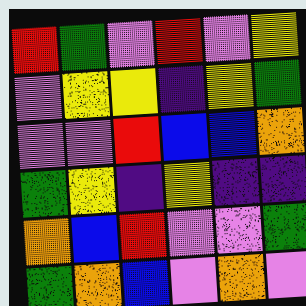[["red", "green", "violet", "red", "violet", "yellow"], ["violet", "yellow", "yellow", "indigo", "yellow", "green"], ["violet", "violet", "red", "blue", "blue", "orange"], ["green", "yellow", "indigo", "yellow", "indigo", "indigo"], ["orange", "blue", "red", "violet", "violet", "green"], ["green", "orange", "blue", "violet", "orange", "violet"]]